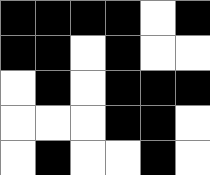[["black", "black", "black", "black", "white", "black"], ["black", "black", "white", "black", "white", "white"], ["white", "black", "white", "black", "black", "black"], ["white", "white", "white", "black", "black", "white"], ["white", "black", "white", "white", "black", "white"]]